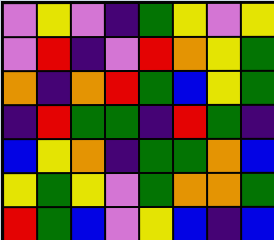[["violet", "yellow", "violet", "indigo", "green", "yellow", "violet", "yellow"], ["violet", "red", "indigo", "violet", "red", "orange", "yellow", "green"], ["orange", "indigo", "orange", "red", "green", "blue", "yellow", "green"], ["indigo", "red", "green", "green", "indigo", "red", "green", "indigo"], ["blue", "yellow", "orange", "indigo", "green", "green", "orange", "blue"], ["yellow", "green", "yellow", "violet", "green", "orange", "orange", "green"], ["red", "green", "blue", "violet", "yellow", "blue", "indigo", "blue"]]